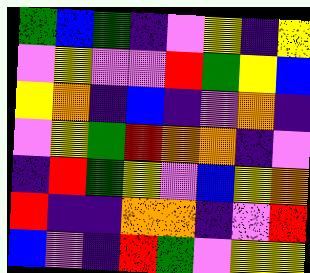[["green", "blue", "green", "indigo", "violet", "yellow", "indigo", "yellow"], ["violet", "yellow", "violet", "violet", "red", "green", "yellow", "blue"], ["yellow", "orange", "indigo", "blue", "indigo", "violet", "orange", "indigo"], ["violet", "yellow", "green", "red", "orange", "orange", "indigo", "violet"], ["indigo", "red", "green", "yellow", "violet", "blue", "yellow", "orange"], ["red", "indigo", "indigo", "orange", "orange", "indigo", "violet", "red"], ["blue", "violet", "indigo", "red", "green", "violet", "yellow", "yellow"]]